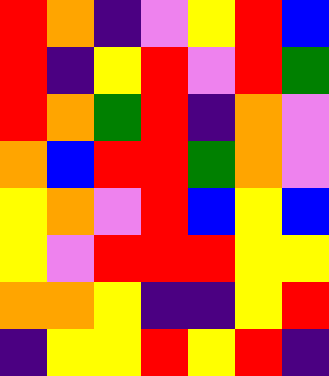[["red", "orange", "indigo", "violet", "yellow", "red", "blue"], ["red", "indigo", "yellow", "red", "violet", "red", "green"], ["red", "orange", "green", "red", "indigo", "orange", "violet"], ["orange", "blue", "red", "red", "green", "orange", "violet"], ["yellow", "orange", "violet", "red", "blue", "yellow", "blue"], ["yellow", "violet", "red", "red", "red", "yellow", "yellow"], ["orange", "orange", "yellow", "indigo", "indigo", "yellow", "red"], ["indigo", "yellow", "yellow", "red", "yellow", "red", "indigo"]]